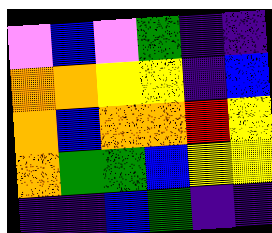[["violet", "blue", "violet", "green", "indigo", "indigo"], ["orange", "orange", "yellow", "yellow", "indigo", "blue"], ["orange", "blue", "orange", "orange", "red", "yellow"], ["orange", "green", "green", "blue", "yellow", "yellow"], ["indigo", "indigo", "blue", "green", "indigo", "indigo"]]